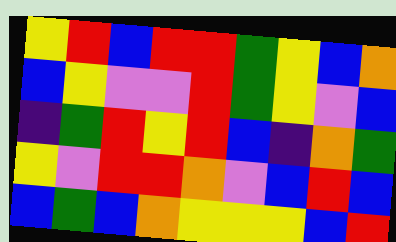[["yellow", "red", "blue", "red", "red", "green", "yellow", "blue", "orange"], ["blue", "yellow", "violet", "violet", "red", "green", "yellow", "violet", "blue"], ["indigo", "green", "red", "yellow", "red", "blue", "indigo", "orange", "green"], ["yellow", "violet", "red", "red", "orange", "violet", "blue", "red", "blue"], ["blue", "green", "blue", "orange", "yellow", "yellow", "yellow", "blue", "red"]]